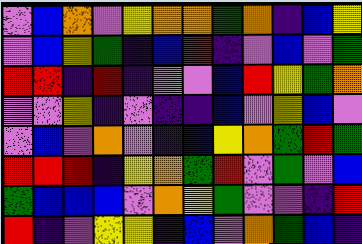[["violet", "blue", "orange", "violet", "yellow", "orange", "orange", "green", "orange", "indigo", "blue", "yellow"], ["violet", "blue", "yellow", "green", "indigo", "blue", "red", "indigo", "violet", "blue", "violet", "green"], ["red", "red", "indigo", "red", "indigo", "violet", "violet", "blue", "red", "yellow", "green", "orange"], ["violet", "violet", "yellow", "indigo", "violet", "indigo", "indigo", "blue", "violet", "yellow", "blue", "violet"], ["violet", "blue", "violet", "orange", "violet", "indigo", "blue", "yellow", "orange", "green", "red", "green"], ["red", "red", "red", "indigo", "yellow", "orange", "green", "red", "violet", "green", "violet", "blue"], ["green", "blue", "blue", "blue", "violet", "orange", "yellow", "green", "violet", "violet", "indigo", "red"], ["red", "indigo", "violet", "yellow", "yellow", "indigo", "blue", "violet", "orange", "green", "blue", "indigo"]]